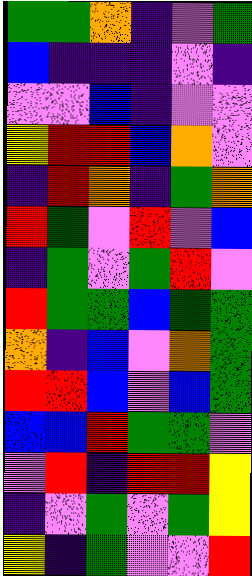[["green", "green", "orange", "indigo", "violet", "green"], ["blue", "indigo", "indigo", "indigo", "violet", "indigo"], ["violet", "violet", "blue", "indigo", "violet", "violet"], ["yellow", "red", "red", "blue", "orange", "violet"], ["indigo", "red", "orange", "indigo", "green", "orange"], ["red", "green", "violet", "red", "violet", "blue"], ["indigo", "green", "violet", "green", "red", "violet"], ["red", "green", "green", "blue", "green", "green"], ["orange", "indigo", "blue", "violet", "orange", "green"], ["red", "red", "blue", "violet", "blue", "green"], ["blue", "blue", "red", "green", "green", "violet"], ["violet", "red", "indigo", "red", "red", "yellow"], ["indigo", "violet", "green", "violet", "green", "yellow"], ["yellow", "indigo", "green", "violet", "violet", "red"]]